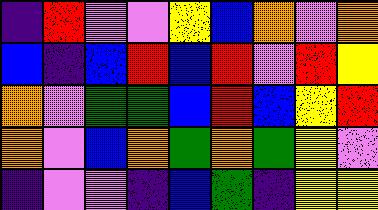[["indigo", "red", "violet", "violet", "yellow", "blue", "orange", "violet", "orange"], ["blue", "indigo", "blue", "red", "blue", "red", "violet", "red", "yellow"], ["orange", "violet", "green", "green", "blue", "red", "blue", "yellow", "red"], ["orange", "violet", "blue", "orange", "green", "orange", "green", "yellow", "violet"], ["indigo", "violet", "violet", "indigo", "blue", "green", "indigo", "yellow", "yellow"]]